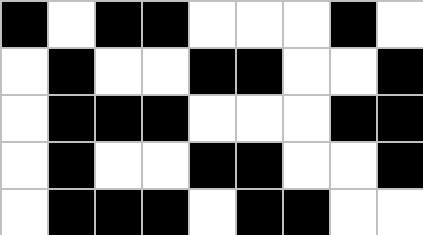[["black", "white", "black", "black", "white", "white", "white", "black", "white"], ["white", "black", "white", "white", "black", "black", "white", "white", "black"], ["white", "black", "black", "black", "white", "white", "white", "black", "black"], ["white", "black", "white", "white", "black", "black", "white", "white", "black"], ["white", "black", "black", "black", "white", "black", "black", "white", "white"]]